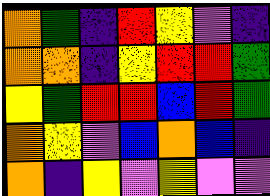[["orange", "green", "indigo", "red", "yellow", "violet", "indigo"], ["orange", "orange", "indigo", "yellow", "red", "red", "green"], ["yellow", "green", "red", "red", "blue", "red", "green"], ["orange", "yellow", "violet", "blue", "orange", "blue", "indigo"], ["orange", "indigo", "yellow", "violet", "yellow", "violet", "violet"]]